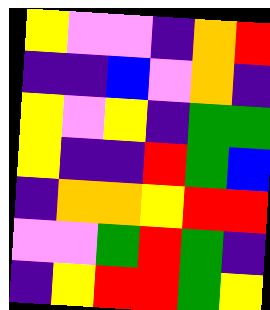[["yellow", "violet", "violet", "indigo", "orange", "red"], ["indigo", "indigo", "blue", "violet", "orange", "indigo"], ["yellow", "violet", "yellow", "indigo", "green", "green"], ["yellow", "indigo", "indigo", "red", "green", "blue"], ["indigo", "orange", "orange", "yellow", "red", "red"], ["violet", "violet", "green", "red", "green", "indigo"], ["indigo", "yellow", "red", "red", "green", "yellow"]]